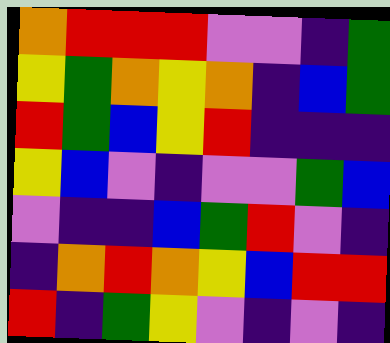[["orange", "red", "red", "red", "violet", "violet", "indigo", "green"], ["yellow", "green", "orange", "yellow", "orange", "indigo", "blue", "green"], ["red", "green", "blue", "yellow", "red", "indigo", "indigo", "indigo"], ["yellow", "blue", "violet", "indigo", "violet", "violet", "green", "blue"], ["violet", "indigo", "indigo", "blue", "green", "red", "violet", "indigo"], ["indigo", "orange", "red", "orange", "yellow", "blue", "red", "red"], ["red", "indigo", "green", "yellow", "violet", "indigo", "violet", "indigo"]]